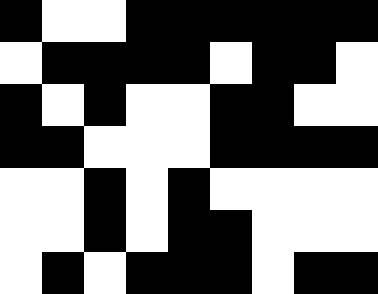[["black", "white", "white", "black", "black", "black", "black", "black", "black"], ["white", "black", "black", "black", "black", "white", "black", "black", "white"], ["black", "white", "black", "white", "white", "black", "black", "white", "white"], ["black", "black", "white", "white", "white", "black", "black", "black", "black"], ["white", "white", "black", "white", "black", "white", "white", "white", "white"], ["white", "white", "black", "white", "black", "black", "white", "white", "white"], ["white", "black", "white", "black", "black", "black", "white", "black", "black"]]